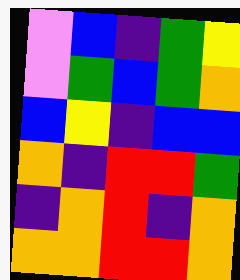[["violet", "blue", "indigo", "green", "yellow"], ["violet", "green", "blue", "green", "orange"], ["blue", "yellow", "indigo", "blue", "blue"], ["orange", "indigo", "red", "red", "green"], ["indigo", "orange", "red", "indigo", "orange"], ["orange", "orange", "red", "red", "orange"]]